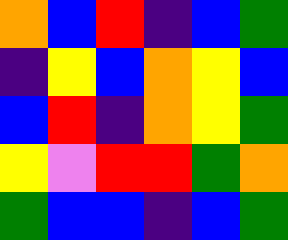[["orange", "blue", "red", "indigo", "blue", "green"], ["indigo", "yellow", "blue", "orange", "yellow", "blue"], ["blue", "red", "indigo", "orange", "yellow", "green"], ["yellow", "violet", "red", "red", "green", "orange"], ["green", "blue", "blue", "indigo", "blue", "green"]]